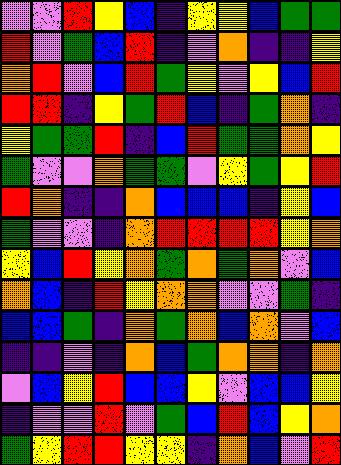[["violet", "violet", "red", "yellow", "blue", "indigo", "yellow", "yellow", "blue", "green", "green"], ["red", "violet", "green", "blue", "red", "indigo", "violet", "orange", "indigo", "indigo", "yellow"], ["orange", "red", "violet", "blue", "red", "green", "yellow", "violet", "yellow", "blue", "red"], ["red", "red", "indigo", "yellow", "green", "red", "blue", "indigo", "green", "orange", "indigo"], ["yellow", "green", "green", "red", "indigo", "blue", "red", "green", "green", "orange", "yellow"], ["green", "violet", "violet", "orange", "green", "green", "violet", "yellow", "green", "yellow", "red"], ["red", "orange", "indigo", "indigo", "orange", "blue", "blue", "blue", "indigo", "yellow", "blue"], ["green", "violet", "violet", "indigo", "orange", "red", "red", "red", "red", "yellow", "orange"], ["yellow", "blue", "red", "yellow", "orange", "green", "orange", "green", "orange", "violet", "blue"], ["orange", "blue", "indigo", "red", "yellow", "orange", "orange", "violet", "violet", "green", "indigo"], ["blue", "blue", "green", "indigo", "orange", "green", "orange", "blue", "orange", "violet", "blue"], ["indigo", "indigo", "violet", "indigo", "orange", "blue", "green", "orange", "orange", "indigo", "orange"], ["violet", "blue", "yellow", "red", "blue", "blue", "yellow", "violet", "blue", "blue", "yellow"], ["indigo", "violet", "violet", "red", "violet", "green", "blue", "red", "blue", "yellow", "orange"], ["green", "yellow", "red", "red", "yellow", "yellow", "indigo", "orange", "blue", "violet", "red"]]